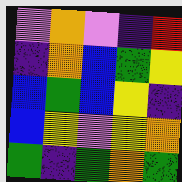[["violet", "orange", "violet", "indigo", "red"], ["indigo", "orange", "blue", "green", "yellow"], ["blue", "green", "blue", "yellow", "indigo"], ["blue", "yellow", "violet", "yellow", "orange"], ["green", "indigo", "green", "orange", "green"]]